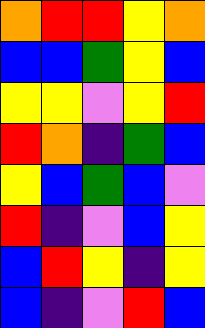[["orange", "red", "red", "yellow", "orange"], ["blue", "blue", "green", "yellow", "blue"], ["yellow", "yellow", "violet", "yellow", "red"], ["red", "orange", "indigo", "green", "blue"], ["yellow", "blue", "green", "blue", "violet"], ["red", "indigo", "violet", "blue", "yellow"], ["blue", "red", "yellow", "indigo", "yellow"], ["blue", "indigo", "violet", "red", "blue"]]